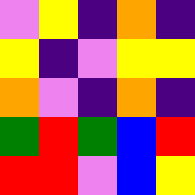[["violet", "yellow", "indigo", "orange", "indigo"], ["yellow", "indigo", "violet", "yellow", "yellow"], ["orange", "violet", "indigo", "orange", "indigo"], ["green", "red", "green", "blue", "red"], ["red", "red", "violet", "blue", "yellow"]]